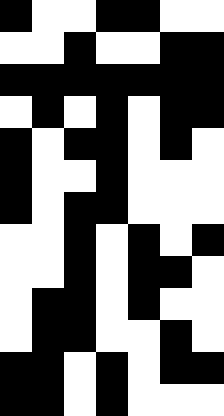[["black", "white", "white", "black", "black", "white", "white"], ["white", "white", "black", "white", "white", "black", "black"], ["black", "black", "black", "black", "black", "black", "black"], ["white", "black", "white", "black", "white", "black", "black"], ["black", "white", "black", "black", "white", "black", "white"], ["black", "white", "white", "black", "white", "white", "white"], ["black", "white", "black", "black", "white", "white", "white"], ["white", "white", "black", "white", "black", "white", "black"], ["white", "white", "black", "white", "black", "black", "white"], ["white", "black", "black", "white", "black", "white", "white"], ["white", "black", "black", "white", "white", "black", "white"], ["black", "black", "white", "black", "white", "black", "black"], ["black", "black", "white", "black", "white", "white", "white"]]